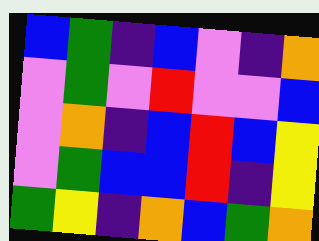[["blue", "green", "indigo", "blue", "violet", "indigo", "orange"], ["violet", "green", "violet", "red", "violet", "violet", "blue"], ["violet", "orange", "indigo", "blue", "red", "blue", "yellow"], ["violet", "green", "blue", "blue", "red", "indigo", "yellow"], ["green", "yellow", "indigo", "orange", "blue", "green", "orange"]]